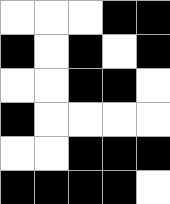[["white", "white", "white", "black", "black"], ["black", "white", "black", "white", "black"], ["white", "white", "black", "black", "white"], ["black", "white", "white", "white", "white"], ["white", "white", "black", "black", "black"], ["black", "black", "black", "black", "white"]]